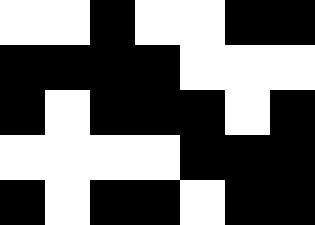[["white", "white", "black", "white", "white", "black", "black"], ["black", "black", "black", "black", "white", "white", "white"], ["black", "white", "black", "black", "black", "white", "black"], ["white", "white", "white", "white", "black", "black", "black"], ["black", "white", "black", "black", "white", "black", "black"]]